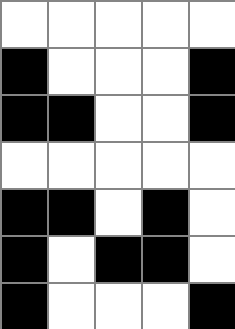[["white", "white", "white", "white", "white"], ["black", "white", "white", "white", "black"], ["black", "black", "white", "white", "black"], ["white", "white", "white", "white", "white"], ["black", "black", "white", "black", "white"], ["black", "white", "black", "black", "white"], ["black", "white", "white", "white", "black"]]